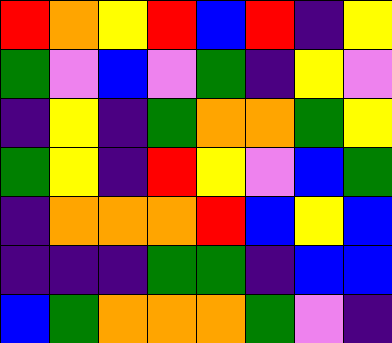[["red", "orange", "yellow", "red", "blue", "red", "indigo", "yellow"], ["green", "violet", "blue", "violet", "green", "indigo", "yellow", "violet"], ["indigo", "yellow", "indigo", "green", "orange", "orange", "green", "yellow"], ["green", "yellow", "indigo", "red", "yellow", "violet", "blue", "green"], ["indigo", "orange", "orange", "orange", "red", "blue", "yellow", "blue"], ["indigo", "indigo", "indigo", "green", "green", "indigo", "blue", "blue"], ["blue", "green", "orange", "orange", "orange", "green", "violet", "indigo"]]